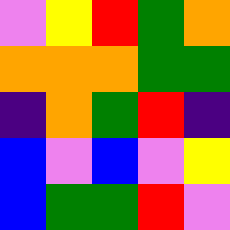[["violet", "yellow", "red", "green", "orange"], ["orange", "orange", "orange", "green", "green"], ["indigo", "orange", "green", "red", "indigo"], ["blue", "violet", "blue", "violet", "yellow"], ["blue", "green", "green", "red", "violet"]]